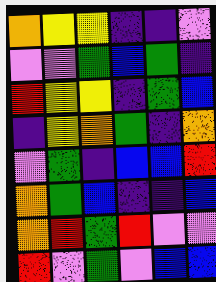[["orange", "yellow", "yellow", "indigo", "indigo", "violet"], ["violet", "violet", "green", "blue", "green", "indigo"], ["red", "yellow", "yellow", "indigo", "green", "blue"], ["indigo", "yellow", "orange", "green", "indigo", "orange"], ["violet", "green", "indigo", "blue", "blue", "red"], ["orange", "green", "blue", "indigo", "indigo", "blue"], ["orange", "red", "green", "red", "violet", "violet"], ["red", "violet", "green", "violet", "blue", "blue"]]